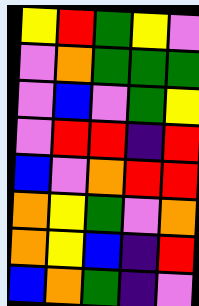[["yellow", "red", "green", "yellow", "violet"], ["violet", "orange", "green", "green", "green"], ["violet", "blue", "violet", "green", "yellow"], ["violet", "red", "red", "indigo", "red"], ["blue", "violet", "orange", "red", "red"], ["orange", "yellow", "green", "violet", "orange"], ["orange", "yellow", "blue", "indigo", "red"], ["blue", "orange", "green", "indigo", "violet"]]